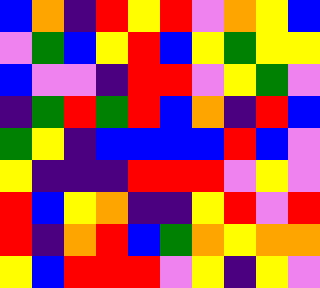[["blue", "orange", "indigo", "red", "yellow", "red", "violet", "orange", "yellow", "blue"], ["violet", "green", "blue", "yellow", "red", "blue", "yellow", "green", "yellow", "yellow"], ["blue", "violet", "violet", "indigo", "red", "red", "violet", "yellow", "green", "violet"], ["indigo", "green", "red", "green", "red", "blue", "orange", "indigo", "red", "blue"], ["green", "yellow", "indigo", "blue", "blue", "blue", "blue", "red", "blue", "violet"], ["yellow", "indigo", "indigo", "indigo", "red", "red", "red", "violet", "yellow", "violet"], ["red", "blue", "yellow", "orange", "indigo", "indigo", "yellow", "red", "violet", "red"], ["red", "indigo", "orange", "red", "blue", "green", "orange", "yellow", "orange", "orange"], ["yellow", "blue", "red", "red", "red", "violet", "yellow", "indigo", "yellow", "violet"]]